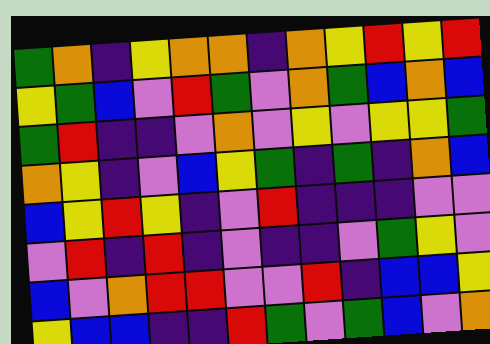[["green", "orange", "indigo", "yellow", "orange", "orange", "indigo", "orange", "yellow", "red", "yellow", "red"], ["yellow", "green", "blue", "violet", "red", "green", "violet", "orange", "green", "blue", "orange", "blue"], ["green", "red", "indigo", "indigo", "violet", "orange", "violet", "yellow", "violet", "yellow", "yellow", "green"], ["orange", "yellow", "indigo", "violet", "blue", "yellow", "green", "indigo", "green", "indigo", "orange", "blue"], ["blue", "yellow", "red", "yellow", "indigo", "violet", "red", "indigo", "indigo", "indigo", "violet", "violet"], ["violet", "red", "indigo", "red", "indigo", "violet", "indigo", "indigo", "violet", "green", "yellow", "violet"], ["blue", "violet", "orange", "red", "red", "violet", "violet", "red", "indigo", "blue", "blue", "yellow"], ["yellow", "blue", "blue", "indigo", "indigo", "red", "green", "violet", "green", "blue", "violet", "orange"]]